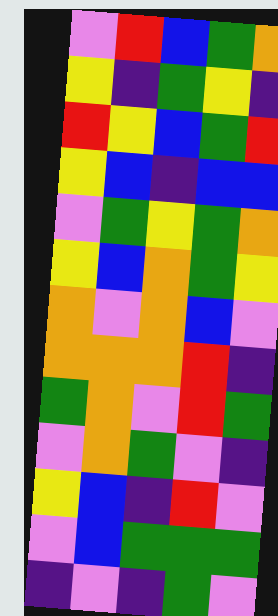[["violet", "red", "blue", "green", "orange"], ["yellow", "indigo", "green", "yellow", "indigo"], ["red", "yellow", "blue", "green", "red"], ["yellow", "blue", "indigo", "blue", "blue"], ["violet", "green", "yellow", "green", "orange"], ["yellow", "blue", "orange", "green", "yellow"], ["orange", "violet", "orange", "blue", "violet"], ["orange", "orange", "orange", "red", "indigo"], ["green", "orange", "violet", "red", "green"], ["violet", "orange", "green", "violet", "indigo"], ["yellow", "blue", "indigo", "red", "violet"], ["violet", "blue", "green", "green", "green"], ["indigo", "violet", "indigo", "green", "violet"]]